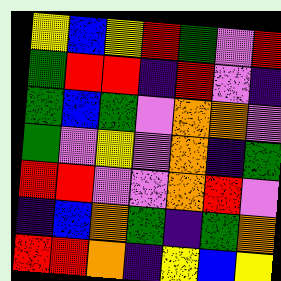[["yellow", "blue", "yellow", "red", "green", "violet", "red"], ["green", "red", "red", "indigo", "red", "violet", "indigo"], ["green", "blue", "green", "violet", "orange", "orange", "violet"], ["green", "violet", "yellow", "violet", "orange", "indigo", "green"], ["red", "red", "violet", "violet", "orange", "red", "violet"], ["indigo", "blue", "orange", "green", "indigo", "green", "orange"], ["red", "red", "orange", "indigo", "yellow", "blue", "yellow"]]